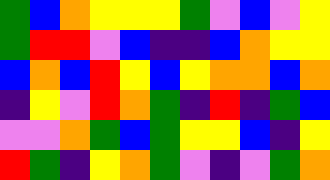[["green", "blue", "orange", "yellow", "yellow", "yellow", "green", "violet", "blue", "violet", "yellow"], ["green", "red", "red", "violet", "blue", "indigo", "indigo", "blue", "orange", "yellow", "yellow"], ["blue", "orange", "blue", "red", "yellow", "blue", "yellow", "orange", "orange", "blue", "orange"], ["indigo", "yellow", "violet", "red", "orange", "green", "indigo", "red", "indigo", "green", "blue"], ["violet", "violet", "orange", "green", "blue", "green", "yellow", "yellow", "blue", "indigo", "yellow"], ["red", "green", "indigo", "yellow", "orange", "green", "violet", "indigo", "violet", "green", "orange"]]